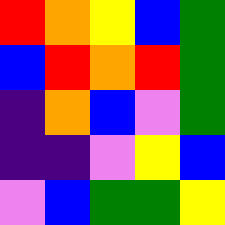[["red", "orange", "yellow", "blue", "green"], ["blue", "red", "orange", "red", "green"], ["indigo", "orange", "blue", "violet", "green"], ["indigo", "indigo", "violet", "yellow", "blue"], ["violet", "blue", "green", "green", "yellow"]]